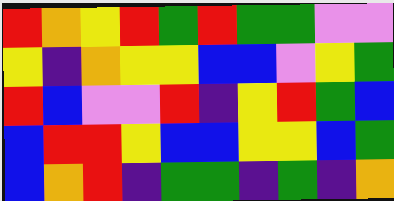[["red", "orange", "yellow", "red", "green", "red", "green", "green", "violet", "violet"], ["yellow", "indigo", "orange", "yellow", "yellow", "blue", "blue", "violet", "yellow", "green"], ["red", "blue", "violet", "violet", "red", "indigo", "yellow", "red", "green", "blue"], ["blue", "red", "red", "yellow", "blue", "blue", "yellow", "yellow", "blue", "green"], ["blue", "orange", "red", "indigo", "green", "green", "indigo", "green", "indigo", "orange"]]